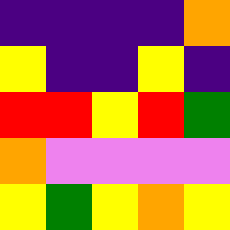[["indigo", "indigo", "indigo", "indigo", "orange"], ["yellow", "indigo", "indigo", "yellow", "indigo"], ["red", "red", "yellow", "red", "green"], ["orange", "violet", "violet", "violet", "violet"], ["yellow", "green", "yellow", "orange", "yellow"]]